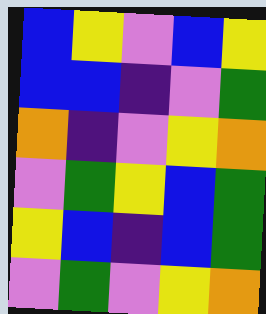[["blue", "yellow", "violet", "blue", "yellow"], ["blue", "blue", "indigo", "violet", "green"], ["orange", "indigo", "violet", "yellow", "orange"], ["violet", "green", "yellow", "blue", "green"], ["yellow", "blue", "indigo", "blue", "green"], ["violet", "green", "violet", "yellow", "orange"]]